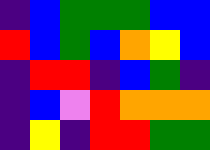[["indigo", "blue", "green", "green", "green", "blue", "blue"], ["red", "blue", "green", "blue", "orange", "yellow", "blue"], ["indigo", "red", "red", "indigo", "blue", "green", "indigo"], ["indigo", "blue", "violet", "red", "orange", "orange", "orange"], ["indigo", "yellow", "indigo", "red", "red", "green", "green"]]